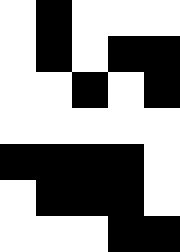[["white", "black", "white", "white", "white"], ["white", "black", "white", "black", "black"], ["white", "white", "black", "white", "black"], ["white", "white", "white", "white", "white"], ["black", "black", "black", "black", "white"], ["white", "black", "black", "black", "white"], ["white", "white", "white", "black", "black"]]